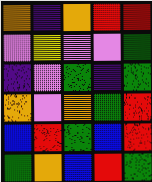[["orange", "indigo", "orange", "red", "red"], ["violet", "yellow", "violet", "violet", "green"], ["indigo", "violet", "green", "indigo", "green"], ["orange", "violet", "orange", "green", "red"], ["blue", "red", "green", "blue", "red"], ["green", "orange", "blue", "red", "green"]]